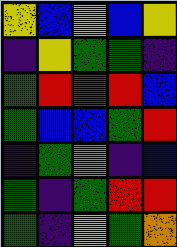[["yellow", "blue", "yellow", "blue", "yellow"], ["indigo", "yellow", "green", "green", "indigo"], ["green", "red", "red", "red", "blue"], ["green", "blue", "blue", "green", "red"], ["indigo", "green", "violet", "indigo", "blue"], ["green", "indigo", "green", "red", "red"], ["green", "indigo", "yellow", "green", "orange"]]